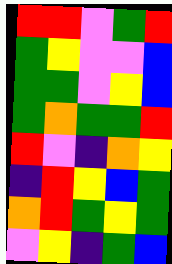[["red", "red", "violet", "green", "red"], ["green", "yellow", "violet", "violet", "blue"], ["green", "green", "violet", "yellow", "blue"], ["green", "orange", "green", "green", "red"], ["red", "violet", "indigo", "orange", "yellow"], ["indigo", "red", "yellow", "blue", "green"], ["orange", "red", "green", "yellow", "green"], ["violet", "yellow", "indigo", "green", "blue"]]